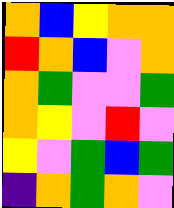[["orange", "blue", "yellow", "orange", "orange"], ["red", "orange", "blue", "violet", "orange"], ["orange", "green", "violet", "violet", "green"], ["orange", "yellow", "violet", "red", "violet"], ["yellow", "violet", "green", "blue", "green"], ["indigo", "orange", "green", "orange", "violet"]]